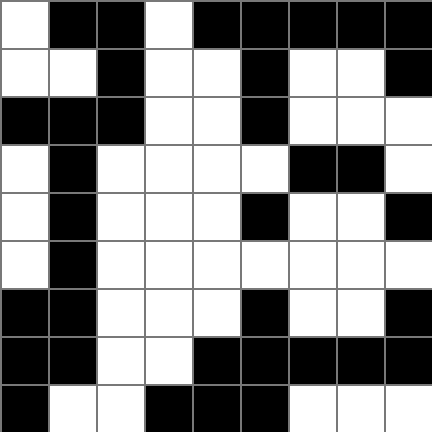[["white", "black", "black", "white", "black", "black", "black", "black", "black"], ["white", "white", "black", "white", "white", "black", "white", "white", "black"], ["black", "black", "black", "white", "white", "black", "white", "white", "white"], ["white", "black", "white", "white", "white", "white", "black", "black", "white"], ["white", "black", "white", "white", "white", "black", "white", "white", "black"], ["white", "black", "white", "white", "white", "white", "white", "white", "white"], ["black", "black", "white", "white", "white", "black", "white", "white", "black"], ["black", "black", "white", "white", "black", "black", "black", "black", "black"], ["black", "white", "white", "black", "black", "black", "white", "white", "white"]]